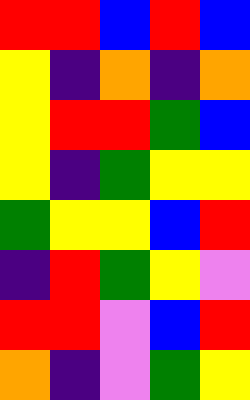[["red", "red", "blue", "red", "blue"], ["yellow", "indigo", "orange", "indigo", "orange"], ["yellow", "red", "red", "green", "blue"], ["yellow", "indigo", "green", "yellow", "yellow"], ["green", "yellow", "yellow", "blue", "red"], ["indigo", "red", "green", "yellow", "violet"], ["red", "red", "violet", "blue", "red"], ["orange", "indigo", "violet", "green", "yellow"]]